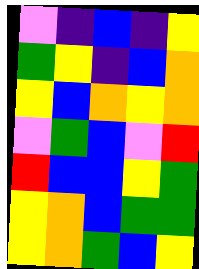[["violet", "indigo", "blue", "indigo", "yellow"], ["green", "yellow", "indigo", "blue", "orange"], ["yellow", "blue", "orange", "yellow", "orange"], ["violet", "green", "blue", "violet", "red"], ["red", "blue", "blue", "yellow", "green"], ["yellow", "orange", "blue", "green", "green"], ["yellow", "orange", "green", "blue", "yellow"]]